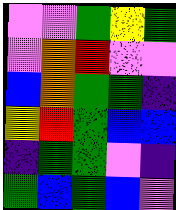[["violet", "violet", "green", "yellow", "green"], ["violet", "orange", "red", "violet", "violet"], ["blue", "orange", "green", "green", "indigo"], ["yellow", "red", "green", "blue", "blue"], ["indigo", "green", "green", "violet", "indigo"], ["green", "blue", "green", "blue", "violet"]]